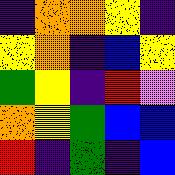[["indigo", "orange", "orange", "yellow", "indigo"], ["yellow", "orange", "indigo", "blue", "yellow"], ["green", "yellow", "indigo", "red", "violet"], ["orange", "yellow", "green", "blue", "blue"], ["red", "indigo", "green", "indigo", "blue"]]